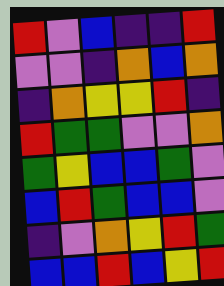[["red", "violet", "blue", "indigo", "indigo", "red"], ["violet", "violet", "indigo", "orange", "blue", "orange"], ["indigo", "orange", "yellow", "yellow", "red", "indigo"], ["red", "green", "green", "violet", "violet", "orange"], ["green", "yellow", "blue", "blue", "green", "violet"], ["blue", "red", "green", "blue", "blue", "violet"], ["indigo", "violet", "orange", "yellow", "red", "green"], ["blue", "blue", "red", "blue", "yellow", "red"]]